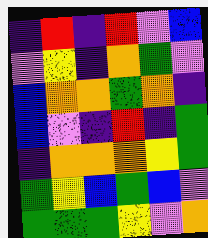[["indigo", "red", "indigo", "red", "violet", "blue"], ["violet", "yellow", "indigo", "orange", "green", "violet"], ["blue", "orange", "orange", "green", "orange", "indigo"], ["blue", "violet", "indigo", "red", "indigo", "green"], ["indigo", "orange", "orange", "orange", "yellow", "green"], ["green", "yellow", "blue", "green", "blue", "violet"], ["green", "green", "green", "yellow", "violet", "orange"]]